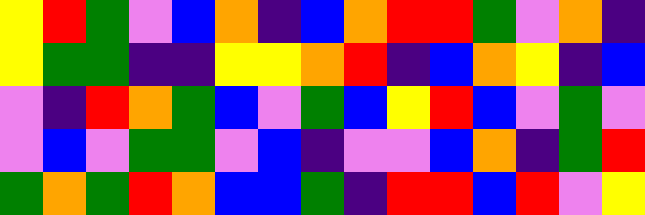[["yellow", "red", "green", "violet", "blue", "orange", "indigo", "blue", "orange", "red", "red", "green", "violet", "orange", "indigo"], ["yellow", "green", "green", "indigo", "indigo", "yellow", "yellow", "orange", "red", "indigo", "blue", "orange", "yellow", "indigo", "blue"], ["violet", "indigo", "red", "orange", "green", "blue", "violet", "green", "blue", "yellow", "red", "blue", "violet", "green", "violet"], ["violet", "blue", "violet", "green", "green", "violet", "blue", "indigo", "violet", "violet", "blue", "orange", "indigo", "green", "red"], ["green", "orange", "green", "red", "orange", "blue", "blue", "green", "indigo", "red", "red", "blue", "red", "violet", "yellow"]]